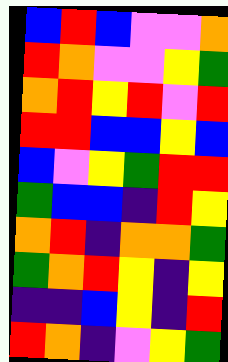[["blue", "red", "blue", "violet", "violet", "orange"], ["red", "orange", "violet", "violet", "yellow", "green"], ["orange", "red", "yellow", "red", "violet", "red"], ["red", "red", "blue", "blue", "yellow", "blue"], ["blue", "violet", "yellow", "green", "red", "red"], ["green", "blue", "blue", "indigo", "red", "yellow"], ["orange", "red", "indigo", "orange", "orange", "green"], ["green", "orange", "red", "yellow", "indigo", "yellow"], ["indigo", "indigo", "blue", "yellow", "indigo", "red"], ["red", "orange", "indigo", "violet", "yellow", "green"]]